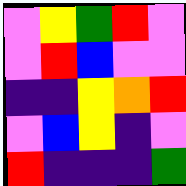[["violet", "yellow", "green", "red", "violet"], ["violet", "red", "blue", "violet", "violet"], ["indigo", "indigo", "yellow", "orange", "red"], ["violet", "blue", "yellow", "indigo", "violet"], ["red", "indigo", "indigo", "indigo", "green"]]